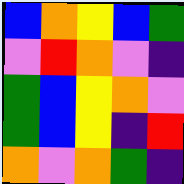[["blue", "orange", "yellow", "blue", "green"], ["violet", "red", "orange", "violet", "indigo"], ["green", "blue", "yellow", "orange", "violet"], ["green", "blue", "yellow", "indigo", "red"], ["orange", "violet", "orange", "green", "indigo"]]